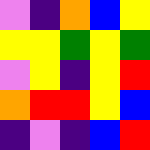[["violet", "indigo", "orange", "blue", "yellow"], ["yellow", "yellow", "green", "yellow", "green"], ["violet", "yellow", "indigo", "yellow", "red"], ["orange", "red", "red", "yellow", "blue"], ["indigo", "violet", "indigo", "blue", "red"]]